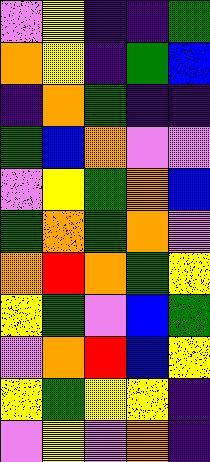[["violet", "yellow", "indigo", "indigo", "green"], ["orange", "yellow", "indigo", "green", "blue"], ["indigo", "orange", "green", "indigo", "indigo"], ["green", "blue", "orange", "violet", "violet"], ["violet", "yellow", "green", "orange", "blue"], ["green", "orange", "green", "orange", "violet"], ["orange", "red", "orange", "green", "yellow"], ["yellow", "green", "violet", "blue", "green"], ["violet", "orange", "red", "blue", "yellow"], ["yellow", "green", "yellow", "yellow", "indigo"], ["violet", "yellow", "violet", "orange", "indigo"]]